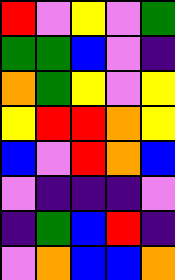[["red", "violet", "yellow", "violet", "green"], ["green", "green", "blue", "violet", "indigo"], ["orange", "green", "yellow", "violet", "yellow"], ["yellow", "red", "red", "orange", "yellow"], ["blue", "violet", "red", "orange", "blue"], ["violet", "indigo", "indigo", "indigo", "violet"], ["indigo", "green", "blue", "red", "indigo"], ["violet", "orange", "blue", "blue", "orange"]]